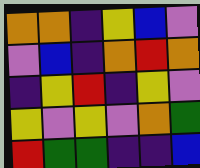[["orange", "orange", "indigo", "yellow", "blue", "violet"], ["violet", "blue", "indigo", "orange", "red", "orange"], ["indigo", "yellow", "red", "indigo", "yellow", "violet"], ["yellow", "violet", "yellow", "violet", "orange", "green"], ["red", "green", "green", "indigo", "indigo", "blue"]]